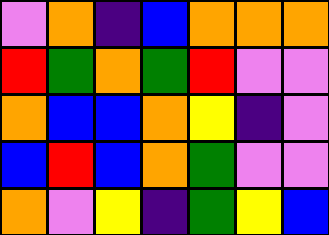[["violet", "orange", "indigo", "blue", "orange", "orange", "orange"], ["red", "green", "orange", "green", "red", "violet", "violet"], ["orange", "blue", "blue", "orange", "yellow", "indigo", "violet"], ["blue", "red", "blue", "orange", "green", "violet", "violet"], ["orange", "violet", "yellow", "indigo", "green", "yellow", "blue"]]